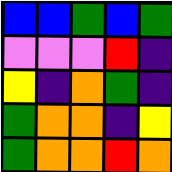[["blue", "blue", "green", "blue", "green"], ["violet", "violet", "violet", "red", "indigo"], ["yellow", "indigo", "orange", "green", "indigo"], ["green", "orange", "orange", "indigo", "yellow"], ["green", "orange", "orange", "red", "orange"]]